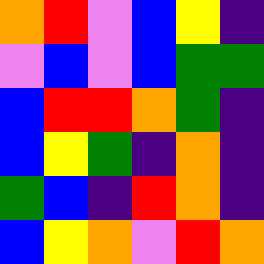[["orange", "red", "violet", "blue", "yellow", "indigo"], ["violet", "blue", "violet", "blue", "green", "green"], ["blue", "red", "red", "orange", "green", "indigo"], ["blue", "yellow", "green", "indigo", "orange", "indigo"], ["green", "blue", "indigo", "red", "orange", "indigo"], ["blue", "yellow", "orange", "violet", "red", "orange"]]